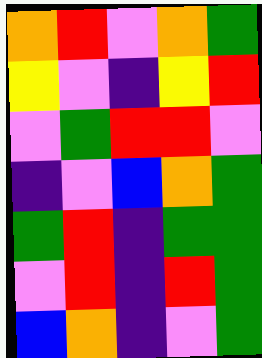[["orange", "red", "violet", "orange", "green"], ["yellow", "violet", "indigo", "yellow", "red"], ["violet", "green", "red", "red", "violet"], ["indigo", "violet", "blue", "orange", "green"], ["green", "red", "indigo", "green", "green"], ["violet", "red", "indigo", "red", "green"], ["blue", "orange", "indigo", "violet", "green"]]